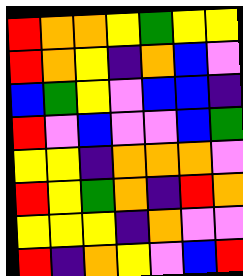[["red", "orange", "orange", "yellow", "green", "yellow", "yellow"], ["red", "orange", "yellow", "indigo", "orange", "blue", "violet"], ["blue", "green", "yellow", "violet", "blue", "blue", "indigo"], ["red", "violet", "blue", "violet", "violet", "blue", "green"], ["yellow", "yellow", "indigo", "orange", "orange", "orange", "violet"], ["red", "yellow", "green", "orange", "indigo", "red", "orange"], ["yellow", "yellow", "yellow", "indigo", "orange", "violet", "violet"], ["red", "indigo", "orange", "yellow", "violet", "blue", "red"]]